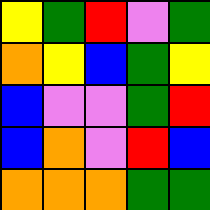[["yellow", "green", "red", "violet", "green"], ["orange", "yellow", "blue", "green", "yellow"], ["blue", "violet", "violet", "green", "red"], ["blue", "orange", "violet", "red", "blue"], ["orange", "orange", "orange", "green", "green"]]